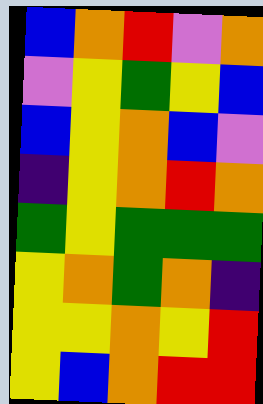[["blue", "orange", "red", "violet", "orange"], ["violet", "yellow", "green", "yellow", "blue"], ["blue", "yellow", "orange", "blue", "violet"], ["indigo", "yellow", "orange", "red", "orange"], ["green", "yellow", "green", "green", "green"], ["yellow", "orange", "green", "orange", "indigo"], ["yellow", "yellow", "orange", "yellow", "red"], ["yellow", "blue", "orange", "red", "red"]]